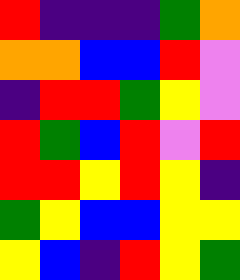[["red", "indigo", "indigo", "indigo", "green", "orange"], ["orange", "orange", "blue", "blue", "red", "violet"], ["indigo", "red", "red", "green", "yellow", "violet"], ["red", "green", "blue", "red", "violet", "red"], ["red", "red", "yellow", "red", "yellow", "indigo"], ["green", "yellow", "blue", "blue", "yellow", "yellow"], ["yellow", "blue", "indigo", "red", "yellow", "green"]]